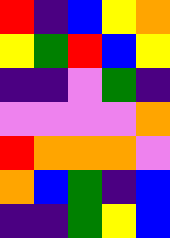[["red", "indigo", "blue", "yellow", "orange"], ["yellow", "green", "red", "blue", "yellow"], ["indigo", "indigo", "violet", "green", "indigo"], ["violet", "violet", "violet", "violet", "orange"], ["red", "orange", "orange", "orange", "violet"], ["orange", "blue", "green", "indigo", "blue"], ["indigo", "indigo", "green", "yellow", "blue"]]